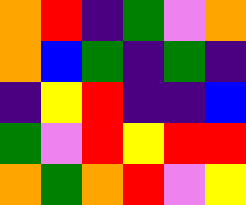[["orange", "red", "indigo", "green", "violet", "orange"], ["orange", "blue", "green", "indigo", "green", "indigo"], ["indigo", "yellow", "red", "indigo", "indigo", "blue"], ["green", "violet", "red", "yellow", "red", "red"], ["orange", "green", "orange", "red", "violet", "yellow"]]